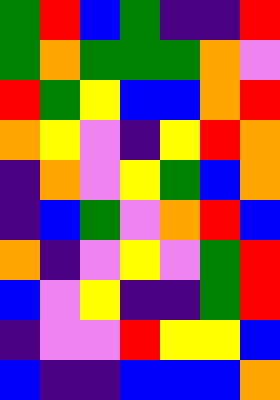[["green", "red", "blue", "green", "indigo", "indigo", "red"], ["green", "orange", "green", "green", "green", "orange", "violet"], ["red", "green", "yellow", "blue", "blue", "orange", "red"], ["orange", "yellow", "violet", "indigo", "yellow", "red", "orange"], ["indigo", "orange", "violet", "yellow", "green", "blue", "orange"], ["indigo", "blue", "green", "violet", "orange", "red", "blue"], ["orange", "indigo", "violet", "yellow", "violet", "green", "red"], ["blue", "violet", "yellow", "indigo", "indigo", "green", "red"], ["indigo", "violet", "violet", "red", "yellow", "yellow", "blue"], ["blue", "indigo", "indigo", "blue", "blue", "blue", "orange"]]